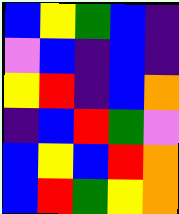[["blue", "yellow", "green", "blue", "indigo"], ["violet", "blue", "indigo", "blue", "indigo"], ["yellow", "red", "indigo", "blue", "orange"], ["indigo", "blue", "red", "green", "violet"], ["blue", "yellow", "blue", "red", "orange"], ["blue", "red", "green", "yellow", "orange"]]